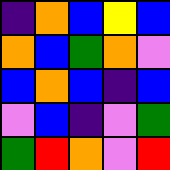[["indigo", "orange", "blue", "yellow", "blue"], ["orange", "blue", "green", "orange", "violet"], ["blue", "orange", "blue", "indigo", "blue"], ["violet", "blue", "indigo", "violet", "green"], ["green", "red", "orange", "violet", "red"]]